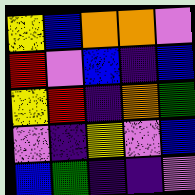[["yellow", "blue", "orange", "orange", "violet"], ["red", "violet", "blue", "indigo", "blue"], ["yellow", "red", "indigo", "orange", "green"], ["violet", "indigo", "yellow", "violet", "blue"], ["blue", "green", "indigo", "indigo", "violet"]]